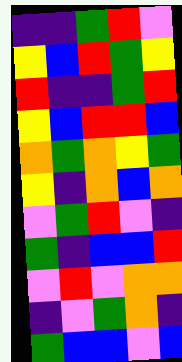[["indigo", "indigo", "green", "red", "violet"], ["yellow", "blue", "red", "green", "yellow"], ["red", "indigo", "indigo", "green", "red"], ["yellow", "blue", "red", "red", "blue"], ["orange", "green", "orange", "yellow", "green"], ["yellow", "indigo", "orange", "blue", "orange"], ["violet", "green", "red", "violet", "indigo"], ["green", "indigo", "blue", "blue", "red"], ["violet", "red", "violet", "orange", "orange"], ["indigo", "violet", "green", "orange", "indigo"], ["green", "blue", "blue", "violet", "blue"]]